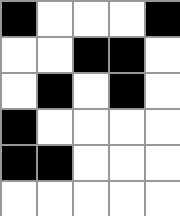[["black", "white", "white", "white", "black"], ["white", "white", "black", "black", "white"], ["white", "black", "white", "black", "white"], ["black", "white", "white", "white", "white"], ["black", "black", "white", "white", "white"], ["white", "white", "white", "white", "white"]]